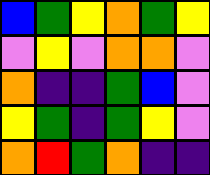[["blue", "green", "yellow", "orange", "green", "yellow"], ["violet", "yellow", "violet", "orange", "orange", "violet"], ["orange", "indigo", "indigo", "green", "blue", "violet"], ["yellow", "green", "indigo", "green", "yellow", "violet"], ["orange", "red", "green", "orange", "indigo", "indigo"]]